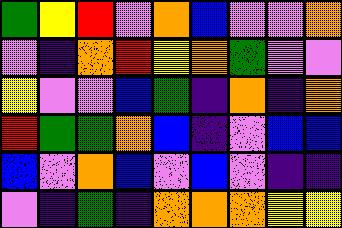[["green", "yellow", "red", "violet", "orange", "blue", "violet", "violet", "orange"], ["violet", "indigo", "orange", "red", "yellow", "orange", "green", "violet", "violet"], ["yellow", "violet", "violet", "blue", "green", "indigo", "orange", "indigo", "orange"], ["red", "green", "green", "orange", "blue", "indigo", "violet", "blue", "blue"], ["blue", "violet", "orange", "blue", "violet", "blue", "violet", "indigo", "indigo"], ["violet", "indigo", "green", "indigo", "orange", "orange", "orange", "yellow", "yellow"]]